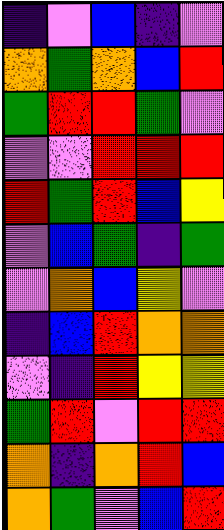[["indigo", "violet", "blue", "indigo", "violet"], ["orange", "green", "orange", "blue", "red"], ["green", "red", "red", "green", "violet"], ["violet", "violet", "red", "red", "red"], ["red", "green", "red", "blue", "yellow"], ["violet", "blue", "green", "indigo", "green"], ["violet", "orange", "blue", "yellow", "violet"], ["indigo", "blue", "red", "orange", "orange"], ["violet", "indigo", "red", "yellow", "yellow"], ["green", "red", "violet", "red", "red"], ["orange", "indigo", "orange", "red", "blue"], ["orange", "green", "violet", "blue", "red"]]